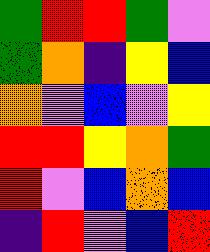[["green", "red", "red", "green", "violet"], ["green", "orange", "indigo", "yellow", "blue"], ["orange", "violet", "blue", "violet", "yellow"], ["red", "red", "yellow", "orange", "green"], ["red", "violet", "blue", "orange", "blue"], ["indigo", "red", "violet", "blue", "red"]]